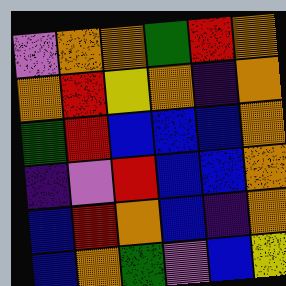[["violet", "orange", "orange", "green", "red", "orange"], ["orange", "red", "yellow", "orange", "indigo", "orange"], ["green", "red", "blue", "blue", "blue", "orange"], ["indigo", "violet", "red", "blue", "blue", "orange"], ["blue", "red", "orange", "blue", "indigo", "orange"], ["blue", "orange", "green", "violet", "blue", "yellow"]]